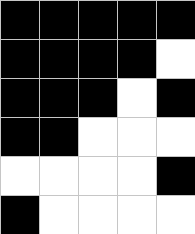[["black", "black", "black", "black", "black"], ["black", "black", "black", "black", "white"], ["black", "black", "black", "white", "black"], ["black", "black", "white", "white", "white"], ["white", "white", "white", "white", "black"], ["black", "white", "white", "white", "white"]]